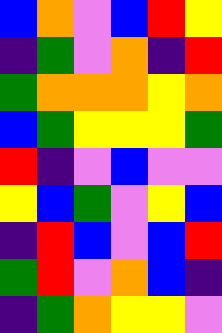[["blue", "orange", "violet", "blue", "red", "yellow"], ["indigo", "green", "violet", "orange", "indigo", "red"], ["green", "orange", "orange", "orange", "yellow", "orange"], ["blue", "green", "yellow", "yellow", "yellow", "green"], ["red", "indigo", "violet", "blue", "violet", "violet"], ["yellow", "blue", "green", "violet", "yellow", "blue"], ["indigo", "red", "blue", "violet", "blue", "red"], ["green", "red", "violet", "orange", "blue", "indigo"], ["indigo", "green", "orange", "yellow", "yellow", "violet"]]